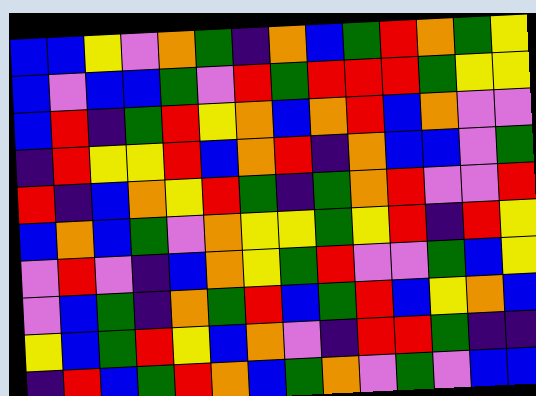[["blue", "blue", "yellow", "violet", "orange", "green", "indigo", "orange", "blue", "green", "red", "orange", "green", "yellow"], ["blue", "violet", "blue", "blue", "green", "violet", "red", "green", "red", "red", "red", "green", "yellow", "yellow"], ["blue", "red", "indigo", "green", "red", "yellow", "orange", "blue", "orange", "red", "blue", "orange", "violet", "violet"], ["indigo", "red", "yellow", "yellow", "red", "blue", "orange", "red", "indigo", "orange", "blue", "blue", "violet", "green"], ["red", "indigo", "blue", "orange", "yellow", "red", "green", "indigo", "green", "orange", "red", "violet", "violet", "red"], ["blue", "orange", "blue", "green", "violet", "orange", "yellow", "yellow", "green", "yellow", "red", "indigo", "red", "yellow"], ["violet", "red", "violet", "indigo", "blue", "orange", "yellow", "green", "red", "violet", "violet", "green", "blue", "yellow"], ["violet", "blue", "green", "indigo", "orange", "green", "red", "blue", "green", "red", "blue", "yellow", "orange", "blue"], ["yellow", "blue", "green", "red", "yellow", "blue", "orange", "violet", "indigo", "red", "red", "green", "indigo", "indigo"], ["indigo", "red", "blue", "green", "red", "orange", "blue", "green", "orange", "violet", "green", "violet", "blue", "blue"]]